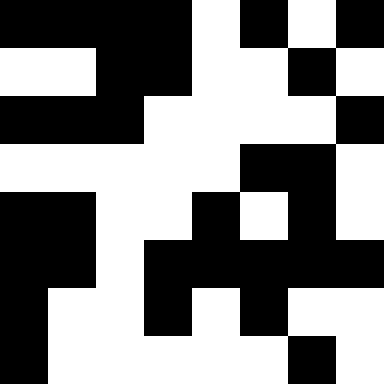[["black", "black", "black", "black", "white", "black", "white", "black"], ["white", "white", "black", "black", "white", "white", "black", "white"], ["black", "black", "black", "white", "white", "white", "white", "black"], ["white", "white", "white", "white", "white", "black", "black", "white"], ["black", "black", "white", "white", "black", "white", "black", "white"], ["black", "black", "white", "black", "black", "black", "black", "black"], ["black", "white", "white", "black", "white", "black", "white", "white"], ["black", "white", "white", "white", "white", "white", "black", "white"]]